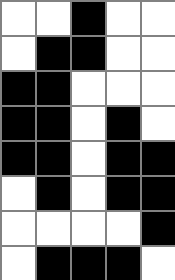[["white", "white", "black", "white", "white"], ["white", "black", "black", "white", "white"], ["black", "black", "white", "white", "white"], ["black", "black", "white", "black", "white"], ["black", "black", "white", "black", "black"], ["white", "black", "white", "black", "black"], ["white", "white", "white", "white", "black"], ["white", "black", "black", "black", "white"]]